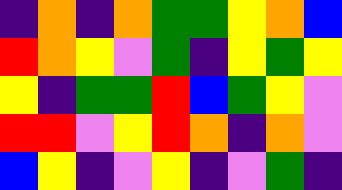[["indigo", "orange", "indigo", "orange", "green", "green", "yellow", "orange", "blue"], ["red", "orange", "yellow", "violet", "green", "indigo", "yellow", "green", "yellow"], ["yellow", "indigo", "green", "green", "red", "blue", "green", "yellow", "violet"], ["red", "red", "violet", "yellow", "red", "orange", "indigo", "orange", "violet"], ["blue", "yellow", "indigo", "violet", "yellow", "indigo", "violet", "green", "indigo"]]